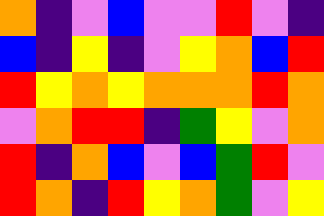[["orange", "indigo", "violet", "blue", "violet", "violet", "red", "violet", "indigo"], ["blue", "indigo", "yellow", "indigo", "violet", "yellow", "orange", "blue", "red"], ["red", "yellow", "orange", "yellow", "orange", "orange", "orange", "red", "orange"], ["violet", "orange", "red", "red", "indigo", "green", "yellow", "violet", "orange"], ["red", "indigo", "orange", "blue", "violet", "blue", "green", "red", "violet"], ["red", "orange", "indigo", "red", "yellow", "orange", "green", "violet", "yellow"]]